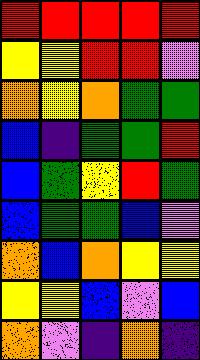[["red", "red", "red", "red", "red"], ["yellow", "yellow", "red", "red", "violet"], ["orange", "yellow", "orange", "green", "green"], ["blue", "indigo", "green", "green", "red"], ["blue", "green", "yellow", "red", "green"], ["blue", "green", "green", "blue", "violet"], ["orange", "blue", "orange", "yellow", "yellow"], ["yellow", "yellow", "blue", "violet", "blue"], ["orange", "violet", "indigo", "orange", "indigo"]]